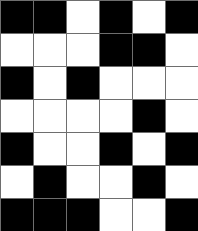[["black", "black", "white", "black", "white", "black"], ["white", "white", "white", "black", "black", "white"], ["black", "white", "black", "white", "white", "white"], ["white", "white", "white", "white", "black", "white"], ["black", "white", "white", "black", "white", "black"], ["white", "black", "white", "white", "black", "white"], ["black", "black", "black", "white", "white", "black"]]